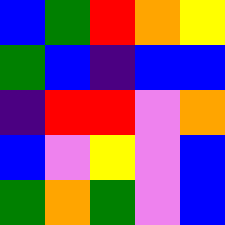[["blue", "green", "red", "orange", "yellow"], ["green", "blue", "indigo", "blue", "blue"], ["indigo", "red", "red", "violet", "orange"], ["blue", "violet", "yellow", "violet", "blue"], ["green", "orange", "green", "violet", "blue"]]